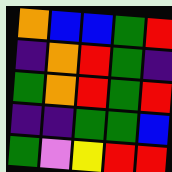[["orange", "blue", "blue", "green", "red"], ["indigo", "orange", "red", "green", "indigo"], ["green", "orange", "red", "green", "red"], ["indigo", "indigo", "green", "green", "blue"], ["green", "violet", "yellow", "red", "red"]]